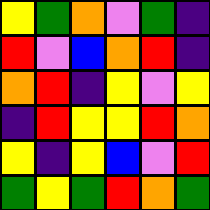[["yellow", "green", "orange", "violet", "green", "indigo"], ["red", "violet", "blue", "orange", "red", "indigo"], ["orange", "red", "indigo", "yellow", "violet", "yellow"], ["indigo", "red", "yellow", "yellow", "red", "orange"], ["yellow", "indigo", "yellow", "blue", "violet", "red"], ["green", "yellow", "green", "red", "orange", "green"]]